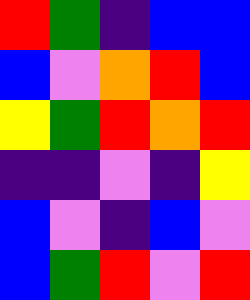[["red", "green", "indigo", "blue", "blue"], ["blue", "violet", "orange", "red", "blue"], ["yellow", "green", "red", "orange", "red"], ["indigo", "indigo", "violet", "indigo", "yellow"], ["blue", "violet", "indigo", "blue", "violet"], ["blue", "green", "red", "violet", "red"]]